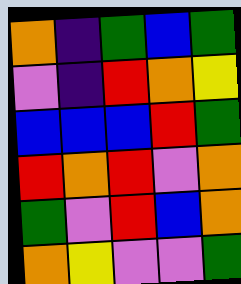[["orange", "indigo", "green", "blue", "green"], ["violet", "indigo", "red", "orange", "yellow"], ["blue", "blue", "blue", "red", "green"], ["red", "orange", "red", "violet", "orange"], ["green", "violet", "red", "blue", "orange"], ["orange", "yellow", "violet", "violet", "green"]]